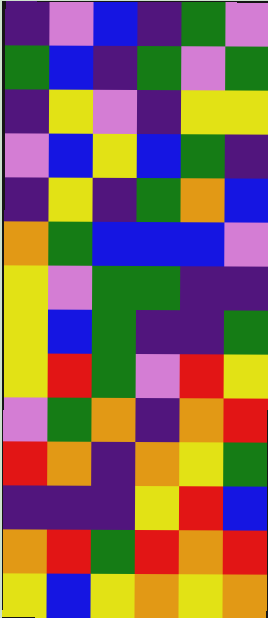[["indigo", "violet", "blue", "indigo", "green", "violet"], ["green", "blue", "indigo", "green", "violet", "green"], ["indigo", "yellow", "violet", "indigo", "yellow", "yellow"], ["violet", "blue", "yellow", "blue", "green", "indigo"], ["indigo", "yellow", "indigo", "green", "orange", "blue"], ["orange", "green", "blue", "blue", "blue", "violet"], ["yellow", "violet", "green", "green", "indigo", "indigo"], ["yellow", "blue", "green", "indigo", "indigo", "green"], ["yellow", "red", "green", "violet", "red", "yellow"], ["violet", "green", "orange", "indigo", "orange", "red"], ["red", "orange", "indigo", "orange", "yellow", "green"], ["indigo", "indigo", "indigo", "yellow", "red", "blue"], ["orange", "red", "green", "red", "orange", "red"], ["yellow", "blue", "yellow", "orange", "yellow", "orange"]]